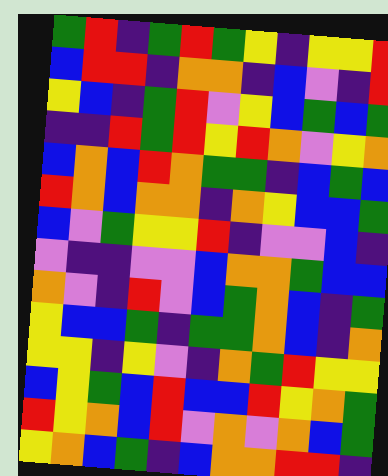[["green", "red", "indigo", "green", "red", "green", "yellow", "indigo", "yellow", "yellow", "red"], ["blue", "red", "red", "indigo", "orange", "orange", "indigo", "blue", "violet", "indigo", "red"], ["yellow", "blue", "indigo", "green", "red", "violet", "yellow", "blue", "green", "blue", "green"], ["indigo", "indigo", "red", "green", "red", "yellow", "red", "orange", "violet", "yellow", "orange"], ["blue", "orange", "blue", "red", "orange", "green", "green", "indigo", "blue", "green", "blue"], ["red", "orange", "blue", "orange", "orange", "indigo", "orange", "yellow", "blue", "blue", "green"], ["blue", "violet", "green", "yellow", "yellow", "red", "indigo", "violet", "violet", "blue", "indigo"], ["violet", "indigo", "indigo", "violet", "violet", "blue", "orange", "orange", "green", "blue", "blue"], ["orange", "violet", "indigo", "red", "violet", "blue", "green", "orange", "blue", "indigo", "green"], ["yellow", "blue", "blue", "green", "indigo", "green", "green", "orange", "blue", "indigo", "orange"], ["yellow", "yellow", "indigo", "yellow", "violet", "indigo", "orange", "green", "red", "yellow", "yellow"], ["blue", "yellow", "green", "blue", "red", "blue", "blue", "red", "yellow", "orange", "green"], ["red", "yellow", "orange", "blue", "red", "violet", "orange", "violet", "orange", "blue", "green"], ["yellow", "orange", "blue", "green", "indigo", "blue", "orange", "orange", "red", "red", "indigo"]]